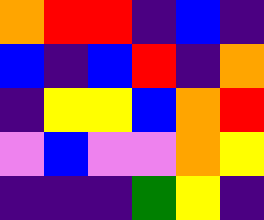[["orange", "red", "red", "indigo", "blue", "indigo"], ["blue", "indigo", "blue", "red", "indigo", "orange"], ["indigo", "yellow", "yellow", "blue", "orange", "red"], ["violet", "blue", "violet", "violet", "orange", "yellow"], ["indigo", "indigo", "indigo", "green", "yellow", "indigo"]]